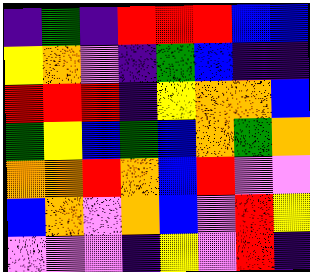[["indigo", "green", "indigo", "red", "red", "red", "blue", "blue"], ["yellow", "orange", "violet", "indigo", "green", "blue", "indigo", "indigo"], ["red", "red", "red", "indigo", "yellow", "orange", "orange", "blue"], ["green", "yellow", "blue", "green", "blue", "orange", "green", "orange"], ["orange", "orange", "red", "orange", "blue", "red", "violet", "violet"], ["blue", "orange", "violet", "orange", "blue", "violet", "red", "yellow"], ["violet", "violet", "violet", "indigo", "yellow", "violet", "red", "indigo"]]